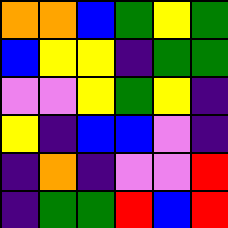[["orange", "orange", "blue", "green", "yellow", "green"], ["blue", "yellow", "yellow", "indigo", "green", "green"], ["violet", "violet", "yellow", "green", "yellow", "indigo"], ["yellow", "indigo", "blue", "blue", "violet", "indigo"], ["indigo", "orange", "indigo", "violet", "violet", "red"], ["indigo", "green", "green", "red", "blue", "red"]]